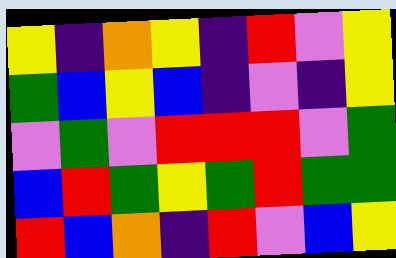[["yellow", "indigo", "orange", "yellow", "indigo", "red", "violet", "yellow"], ["green", "blue", "yellow", "blue", "indigo", "violet", "indigo", "yellow"], ["violet", "green", "violet", "red", "red", "red", "violet", "green"], ["blue", "red", "green", "yellow", "green", "red", "green", "green"], ["red", "blue", "orange", "indigo", "red", "violet", "blue", "yellow"]]